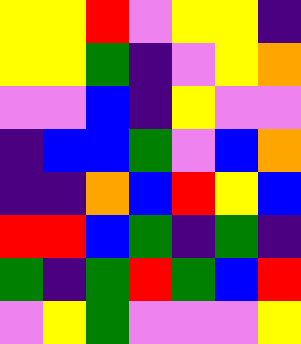[["yellow", "yellow", "red", "violet", "yellow", "yellow", "indigo"], ["yellow", "yellow", "green", "indigo", "violet", "yellow", "orange"], ["violet", "violet", "blue", "indigo", "yellow", "violet", "violet"], ["indigo", "blue", "blue", "green", "violet", "blue", "orange"], ["indigo", "indigo", "orange", "blue", "red", "yellow", "blue"], ["red", "red", "blue", "green", "indigo", "green", "indigo"], ["green", "indigo", "green", "red", "green", "blue", "red"], ["violet", "yellow", "green", "violet", "violet", "violet", "yellow"]]